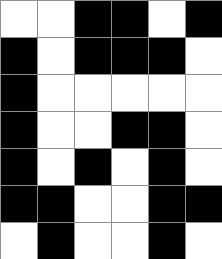[["white", "white", "black", "black", "white", "black"], ["black", "white", "black", "black", "black", "white"], ["black", "white", "white", "white", "white", "white"], ["black", "white", "white", "black", "black", "white"], ["black", "white", "black", "white", "black", "white"], ["black", "black", "white", "white", "black", "black"], ["white", "black", "white", "white", "black", "white"]]